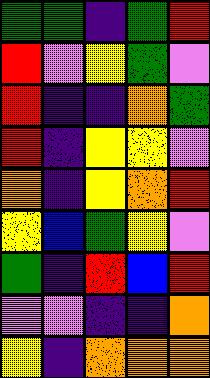[["green", "green", "indigo", "green", "red"], ["red", "violet", "yellow", "green", "violet"], ["red", "indigo", "indigo", "orange", "green"], ["red", "indigo", "yellow", "yellow", "violet"], ["orange", "indigo", "yellow", "orange", "red"], ["yellow", "blue", "green", "yellow", "violet"], ["green", "indigo", "red", "blue", "red"], ["violet", "violet", "indigo", "indigo", "orange"], ["yellow", "indigo", "orange", "orange", "orange"]]